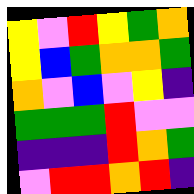[["yellow", "violet", "red", "yellow", "green", "orange"], ["yellow", "blue", "green", "orange", "orange", "green"], ["orange", "violet", "blue", "violet", "yellow", "indigo"], ["green", "green", "green", "red", "violet", "violet"], ["indigo", "indigo", "indigo", "red", "orange", "green"], ["violet", "red", "red", "orange", "red", "indigo"]]